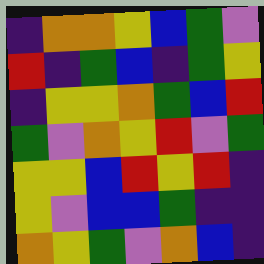[["indigo", "orange", "orange", "yellow", "blue", "green", "violet"], ["red", "indigo", "green", "blue", "indigo", "green", "yellow"], ["indigo", "yellow", "yellow", "orange", "green", "blue", "red"], ["green", "violet", "orange", "yellow", "red", "violet", "green"], ["yellow", "yellow", "blue", "red", "yellow", "red", "indigo"], ["yellow", "violet", "blue", "blue", "green", "indigo", "indigo"], ["orange", "yellow", "green", "violet", "orange", "blue", "indigo"]]